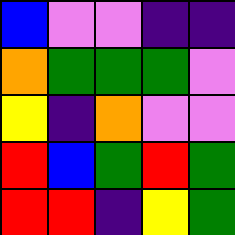[["blue", "violet", "violet", "indigo", "indigo"], ["orange", "green", "green", "green", "violet"], ["yellow", "indigo", "orange", "violet", "violet"], ["red", "blue", "green", "red", "green"], ["red", "red", "indigo", "yellow", "green"]]